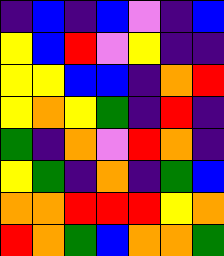[["indigo", "blue", "indigo", "blue", "violet", "indigo", "blue"], ["yellow", "blue", "red", "violet", "yellow", "indigo", "indigo"], ["yellow", "yellow", "blue", "blue", "indigo", "orange", "red"], ["yellow", "orange", "yellow", "green", "indigo", "red", "indigo"], ["green", "indigo", "orange", "violet", "red", "orange", "indigo"], ["yellow", "green", "indigo", "orange", "indigo", "green", "blue"], ["orange", "orange", "red", "red", "red", "yellow", "orange"], ["red", "orange", "green", "blue", "orange", "orange", "green"]]